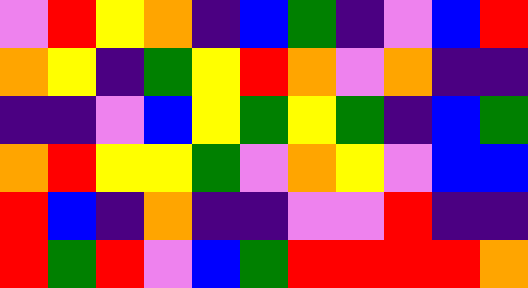[["violet", "red", "yellow", "orange", "indigo", "blue", "green", "indigo", "violet", "blue", "red"], ["orange", "yellow", "indigo", "green", "yellow", "red", "orange", "violet", "orange", "indigo", "indigo"], ["indigo", "indigo", "violet", "blue", "yellow", "green", "yellow", "green", "indigo", "blue", "green"], ["orange", "red", "yellow", "yellow", "green", "violet", "orange", "yellow", "violet", "blue", "blue"], ["red", "blue", "indigo", "orange", "indigo", "indigo", "violet", "violet", "red", "indigo", "indigo"], ["red", "green", "red", "violet", "blue", "green", "red", "red", "red", "red", "orange"]]